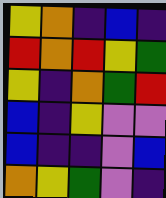[["yellow", "orange", "indigo", "blue", "indigo"], ["red", "orange", "red", "yellow", "green"], ["yellow", "indigo", "orange", "green", "red"], ["blue", "indigo", "yellow", "violet", "violet"], ["blue", "indigo", "indigo", "violet", "blue"], ["orange", "yellow", "green", "violet", "indigo"]]